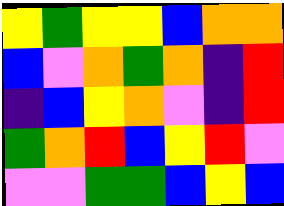[["yellow", "green", "yellow", "yellow", "blue", "orange", "orange"], ["blue", "violet", "orange", "green", "orange", "indigo", "red"], ["indigo", "blue", "yellow", "orange", "violet", "indigo", "red"], ["green", "orange", "red", "blue", "yellow", "red", "violet"], ["violet", "violet", "green", "green", "blue", "yellow", "blue"]]